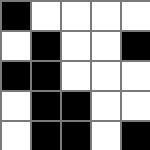[["black", "white", "white", "white", "white"], ["white", "black", "white", "white", "black"], ["black", "black", "white", "white", "white"], ["white", "black", "black", "white", "white"], ["white", "black", "black", "white", "black"]]